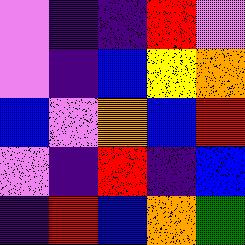[["violet", "indigo", "indigo", "red", "violet"], ["violet", "indigo", "blue", "yellow", "orange"], ["blue", "violet", "orange", "blue", "red"], ["violet", "indigo", "red", "indigo", "blue"], ["indigo", "red", "blue", "orange", "green"]]